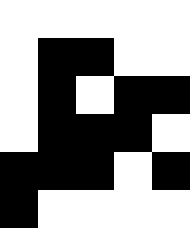[["white", "white", "white", "white", "white"], ["white", "black", "black", "white", "white"], ["white", "black", "white", "black", "black"], ["white", "black", "black", "black", "white"], ["black", "black", "black", "white", "black"], ["black", "white", "white", "white", "white"]]